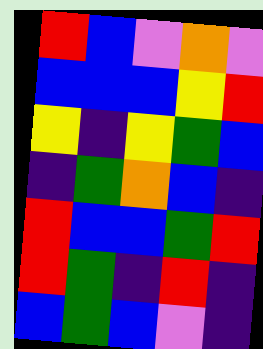[["red", "blue", "violet", "orange", "violet"], ["blue", "blue", "blue", "yellow", "red"], ["yellow", "indigo", "yellow", "green", "blue"], ["indigo", "green", "orange", "blue", "indigo"], ["red", "blue", "blue", "green", "red"], ["red", "green", "indigo", "red", "indigo"], ["blue", "green", "blue", "violet", "indigo"]]